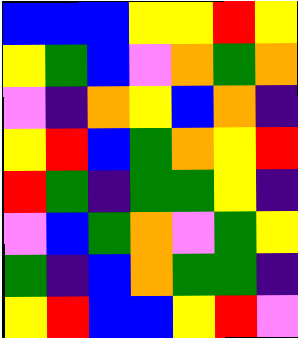[["blue", "blue", "blue", "yellow", "yellow", "red", "yellow"], ["yellow", "green", "blue", "violet", "orange", "green", "orange"], ["violet", "indigo", "orange", "yellow", "blue", "orange", "indigo"], ["yellow", "red", "blue", "green", "orange", "yellow", "red"], ["red", "green", "indigo", "green", "green", "yellow", "indigo"], ["violet", "blue", "green", "orange", "violet", "green", "yellow"], ["green", "indigo", "blue", "orange", "green", "green", "indigo"], ["yellow", "red", "blue", "blue", "yellow", "red", "violet"]]